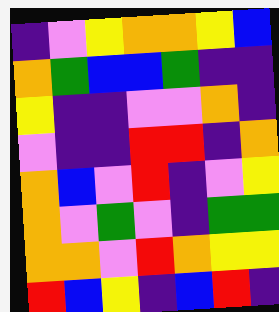[["indigo", "violet", "yellow", "orange", "orange", "yellow", "blue"], ["orange", "green", "blue", "blue", "green", "indigo", "indigo"], ["yellow", "indigo", "indigo", "violet", "violet", "orange", "indigo"], ["violet", "indigo", "indigo", "red", "red", "indigo", "orange"], ["orange", "blue", "violet", "red", "indigo", "violet", "yellow"], ["orange", "violet", "green", "violet", "indigo", "green", "green"], ["orange", "orange", "violet", "red", "orange", "yellow", "yellow"], ["red", "blue", "yellow", "indigo", "blue", "red", "indigo"]]